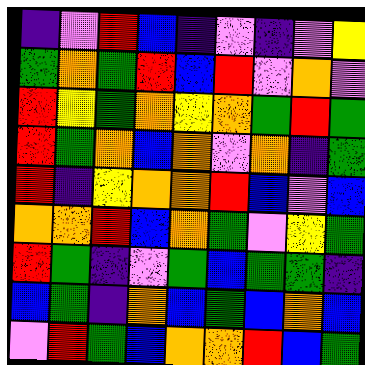[["indigo", "violet", "red", "blue", "indigo", "violet", "indigo", "violet", "yellow"], ["green", "orange", "green", "red", "blue", "red", "violet", "orange", "violet"], ["red", "yellow", "green", "orange", "yellow", "orange", "green", "red", "green"], ["red", "green", "orange", "blue", "orange", "violet", "orange", "indigo", "green"], ["red", "indigo", "yellow", "orange", "orange", "red", "blue", "violet", "blue"], ["orange", "orange", "red", "blue", "orange", "green", "violet", "yellow", "green"], ["red", "green", "indigo", "violet", "green", "blue", "green", "green", "indigo"], ["blue", "green", "indigo", "orange", "blue", "green", "blue", "orange", "blue"], ["violet", "red", "green", "blue", "orange", "orange", "red", "blue", "green"]]